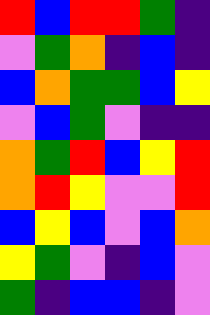[["red", "blue", "red", "red", "green", "indigo"], ["violet", "green", "orange", "indigo", "blue", "indigo"], ["blue", "orange", "green", "green", "blue", "yellow"], ["violet", "blue", "green", "violet", "indigo", "indigo"], ["orange", "green", "red", "blue", "yellow", "red"], ["orange", "red", "yellow", "violet", "violet", "red"], ["blue", "yellow", "blue", "violet", "blue", "orange"], ["yellow", "green", "violet", "indigo", "blue", "violet"], ["green", "indigo", "blue", "blue", "indigo", "violet"]]